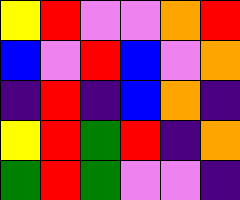[["yellow", "red", "violet", "violet", "orange", "red"], ["blue", "violet", "red", "blue", "violet", "orange"], ["indigo", "red", "indigo", "blue", "orange", "indigo"], ["yellow", "red", "green", "red", "indigo", "orange"], ["green", "red", "green", "violet", "violet", "indigo"]]